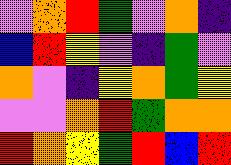[["violet", "orange", "red", "green", "violet", "orange", "indigo"], ["blue", "red", "yellow", "violet", "indigo", "green", "violet"], ["orange", "violet", "indigo", "yellow", "orange", "green", "yellow"], ["violet", "violet", "orange", "red", "green", "orange", "orange"], ["red", "orange", "yellow", "green", "red", "blue", "red"]]